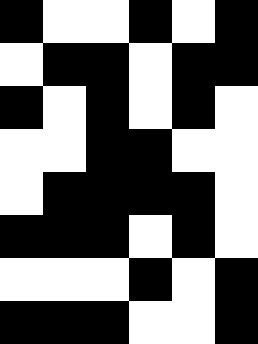[["black", "white", "white", "black", "white", "black"], ["white", "black", "black", "white", "black", "black"], ["black", "white", "black", "white", "black", "white"], ["white", "white", "black", "black", "white", "white"], ["white", "black", "black", "black", "black", "white"], ["black", "black", "black", "white", "black", "white"], ["white", "white", "white", "black", "white", "black"], ["black", "black", "black", "white", "white", "black"]]